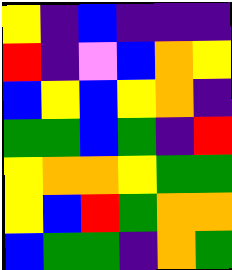[["yellow", "indigo", "blue", "indigo", "indigo", "indigo"], ["red", "indigo", "violet", "blue", "orange", "yellow"], ["blue", "yellow", "blue", "yellow", "orange", "indigo"], ["green", "green", "blue", "green", "indigo", "red"], ["yellow", "orange", "orange", "yellow", "green", "green"], ["yellow", "blue", "red", "green", "orange", "orange"], ["blue", "green", "green", "indigo", "orange", "green"]]